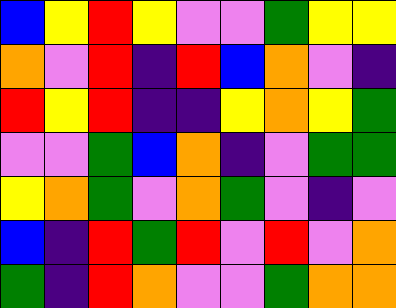[["blue", "yellow", "red", "yellow", "violet", "violet", "green", "yellow", "yellow"], ["orange", "violet", "red", "indigo", "red", "blue", "orange", "violet", "indigo"], ["red", "yellow", "red", "indigo", "indigo", "yellow", "orange", "yellow", "green"], ["violet", "violet", "green", "blue", "orange", "indigo", "violet", "green", "green"], ["yellow", "orange", "green", "violet", "orange", "green", "violet", "indigo", "violet"], ["blue", "indigo", "red", "green", "red", "violet", "red", "violet", "orange"], ["green", "indigo", "red", "orange", "violet", "violet", "green", "orange", "orange"]]